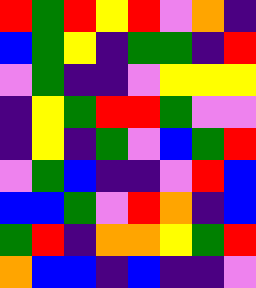[["red", "green", "red", "yellow", "red", "violet", "orange", "indigo"], ["blue", "green", "yellow", "indigo", "green", "green", "indigo", "red"], ["violet", "green", "indigo", "indigo", "violet", "yellow", "yellow", "yellow"], ["indigo", "yellow", "green", "red", "red", "green", "violet", "violet"], ["indigo", "yellow", "indigo", "green", "violet", "blue", "green", "red"], ["violet", "green", "blue", "indigo", "indigo", "violet", "red", "blue"], ["blue", "blue", "green", "violet", "red", "orange", "indigo", "blue"], ["green", "red", "indigo", "orange", "orange", "yellow", "green", "red"], ["orange", "blue", "blue", "indigo", "blue", "indigo", "indigo", "violet"]]